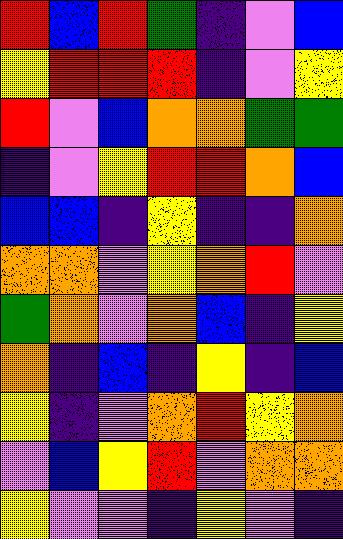[["red", "blue", "red", "green", "indigo", "violet", "blue"], ["yellow", "red", "red", "red", "indigo", "violet", "yellow"], ["red", "violet", "blue", "orange", "orange", "green", "green"], ["indigo", "violet", "yellow", "red", "red", "orange", "blue"], ["blue", "blue", "indigo", "yellow", "indigo", "indigo", "orange"], ["orange", "orange", "violet", "yellow", "orange", "red", "violet"], ["green", "orange", "violet", "orange", "blue", "indigo", "yellow"], ["orange", "indigo", "blue", "indigo", "yellow", "indigo", "blue"], ["yellow", "indigo", "violet", "orange", "red", "yellow", "orange"], ["violet", "blue", "yellow", "red", "violet", "orange", "orange"], ["yellow", "violet", "violet", "indigo", "yellow", "violet", "indigo"]]